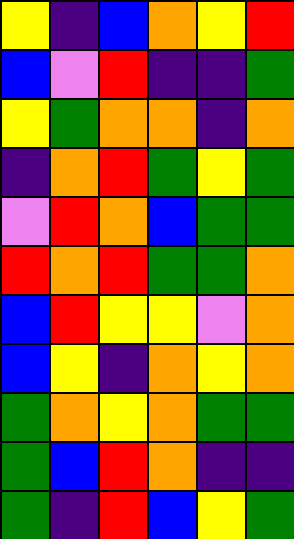[["yellow", "indigo", "blue", "orange", "yellow", "red"], ["blue", "violet", "red", "indigo", "indigo", "green"], ["yellow", "green", "orange", "orange", "indigo", "orange"], ["indigo", "orange", "red", "green", "yellow", "green"], ["violet", "red", "orange", "blue", "green", "green"], ["red", "orange", "red", "green", "green", "orange"], ["blue", "red", "yellow", "yellow", "violet", "orange"], ["blue", "yellow", "indigo", "orange", "yellow", "orange"], ["green", "orange", "yellow", "orange", "green", "green"], ["green", "blue", "red", "orange", "indigo", "indigo"], ["green", "indigo", "red", "blue", "yellow", "green"]]